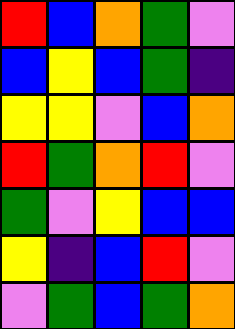[["red", "blue", "orange", "green", "violet"], ["blue", "yellow", "blue", "green", "indigo"], ["yellow", "yellow", "violet", "blue", "orange"], ["red", "green", "orange", "red", "violet"], ["green", "violet", "yellow", "blue", "blue"], ["yellow", "indigo", "blue", "red", "violet"], ["violet", "green", "blue", "green", "orange"]]